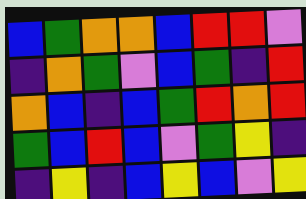[["blue", "green", "orange", "orange", "blue", "red", "red", "violet"], ["indigo", "orange", "green", "violet", "blue", "green", "indigo", "red"], ["orange", "blue", "indigo", "blue", "green", "red", "orange", "red"], ["green", "blue", "red", "blue", "violet", "green", "yellow", "indigo"], ["indigo", "yellow", "indigo", "blue", "yellow", "blue", "violet", "yellow"]]